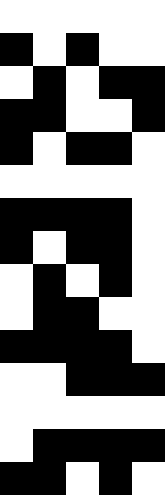[["white", "white", "white", "white", "white"], ["black", "white", "black", "white", "white"], ["white", "black", "white", "black", "black"], ["black", "black", "white", "white", "black"], ["black", "white", "black", "black", "white"], ["white", "white", "white", "white", "white"], ["black", "black", "black", "black", "white"], ["black", "white", "black", "black", "white"], ["white", "black", "white", "black", "white"], ["white", "black", "black", "white", "white"], ["black", "black", "black", "black", "white"], ["white", "white", "black", "black", "black"], ["white", "white", "white", "white", "white"], ["white", "black", "black", "black", "black"], ["black", "black", "white", "black", "white"]]